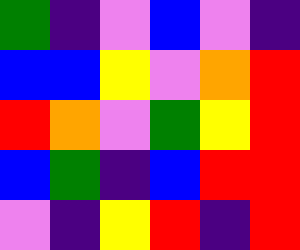[["green", "indigo", "violet", "blue", "violet", "indigo"], ["blue", "blue", "yellow", "violet", "orange", "red"], ["red", "orange", "violet", "green", "yellow", "red"], ["blue", "green", "indigo", "blue", "red", "red"], ["violet", "indigo", "yellow", "red", "indigo", "red"]]